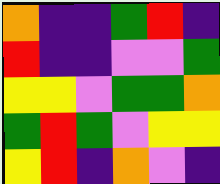[["orange", "indigo", "indigo", "green", "red", "indigo"], ["red", "indigo", "indigo", "violet", "violet", "green"], ["yellow", "yellow", "violet", "green", "green", "orange"], ["green", "red", "green", "violet", "yellow", "yellow"], ["yellow", "red", "indigo", "orange", "violet", "indigo"]]